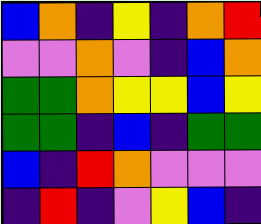[["blue", "orange", "indigo", "yellow", "indigo", "orange", "red"], ["violet", "violet", "orange", "violet", "indigo", "blue", "orange"], ["green", "green", "orange", "yellow", "yellow", "blue", "yellow"], ["green", "green", "indigo", "blue", "indigo", "green", "green"], ["blue", "indigo", "red", "orange", "violet", "violet", "violet"], ["indigo", "red", "indigo", "violet", "yellow", "blue", "indigo"]]